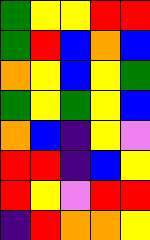[["green", "yellow", "yellow", "red", "red"], ["green", "red", "blue", "orange", "blue"], ["orange", "yellow", "blue", "yellow", "green"], ["green", "yellow", "green", "yellow", "blue"], ["orange", "blue", "indigo", "yellow", "violet"], ["red", "red", "indigo", "blue", "yellow"], ["red", "yellow", "violet", "red", "red"], ["indigo", "red", "orange", "orange", "yellow"]]